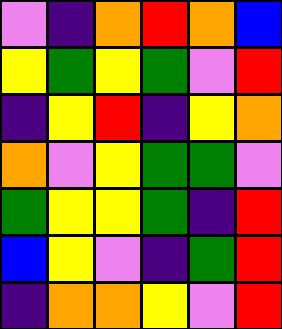[["violet", "indigo", "orange", "red", "orange", "blue"], ["yellow", "green", "yellow", "green", "violet", "red"], ["indigo", "yellow", "red", "indigo", "yellow", "orange"], ["orange", "violet", "yellow", "green", "green", "violet"], ["green", "yellow", "yellow", "green", "indigo", "red"], ["blue", "yellow", "violet", "indigo", "green", "red"], ["indigo", "orange", "orange", "yellow", "violet", "red"]]